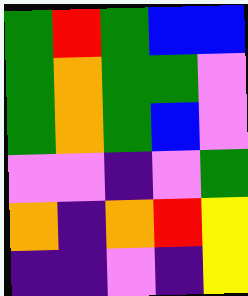[["green", "red", "green", "blue", "blue"], ["green", "orange", "green", "green", "violet"], ["green", "orange", "green", "blue", "violet"], ["violet", "violet", "indigo", "violet", "green"], ["orange", "indigo", "orange", "red", "yellow"], ["indigo", "indigo", "violet", "indigo", "yellow"]]